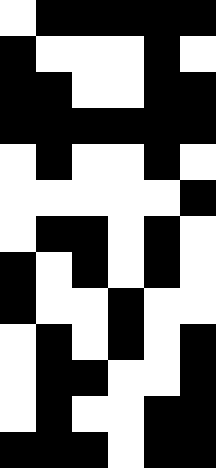[["white", "black", "black", "black", "black", "black"], ["black", "white", "white", "white", "black", "white"], ["black", "black", "white", "white", "black", "black"], ["black", "black", "black", "black", "black", "black"], ["white", "black", "white", "white", "black", "white"], ["white", "white", "white", "white", "white", "black"], ["white", "black", "black", "white", "black", "white"], ["black", "white", "black", "white", "black", "white"], ["black", "white", "white", "black", "white", "white"], ["white", "black", "white", "black", "white", "black"], ["white", "black", "black", "white", "white", "black"], ["white", "black", "white", "white", "black", "black"], ["black", "black", "black", "white", "black", "black"]]